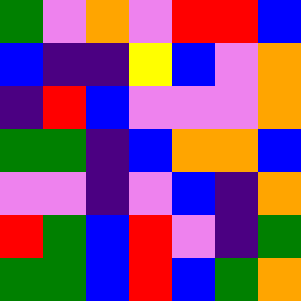[["green", "violet", "orange", "violet", "red", "red", "blue"], ["blue", "indigo", "indigo", "yellow", "blue", "violet", "orange"], ["indigo", "red", "blue", "violet", "violet", "violet", "orange"], ["green", "green", "indigo", "blue", "orange", "orange", "blue"], ["violet", "violet", "indigo", "violet", "blue", "indigo", "orange"], ["red", "green", "blue", "red", "violet", "indigo", "green"], ["green", "green", "blue", "red", "blue", "green", "orange"]]